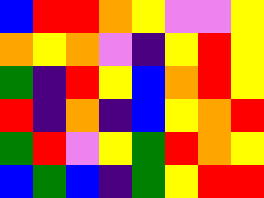[["blue", "red", "red", "orange", "yellow", "violet", "violet", "yellow"], ["orange", "yellow", "orange", "violet", "indigo", "yellow", "red", "yellow"], ["green", "indigo", "red", "yellow", "blue", "orange", "red", "yellow"], ["red", "indigo", "orange", "indigo", "blue", "yellow", "orange", "red"], ["green", "red", "violet", "yellow", "green", "red", "orange", "yellow"], ["blue", "green", "blue", "indigo", "green", "yellow", "red", "red"]]